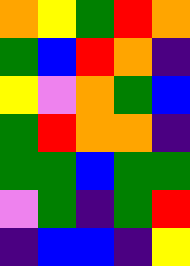[["orange", "yellow", "green", "red", "orange"], ["green", "blue", "red", "orange", "indigo"], ["yellow", "violet", "orange", "green", "blue"], ["green", "red", "orange", "orange", "indigo"], ["green", "green", "blue", "green", "green"], ["violet", "green", "indigo", "green", "red"], ["indigo", "blue", "blue", "indigo", "yellow"]]